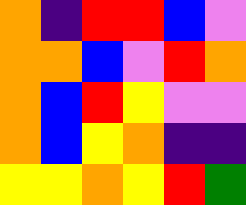[["orange", "indigo", "red", "red", "blue", "violet"], ["orange", "orange", "blue", "violet", "red", "orange"], ["orange", "blue", "red", "yellow", "violet", "violet"], ["orange", "blue", "yellow", "orange", "indigo", "indigo"], ["yellow", "yellow", "orange", "yellow", "red", "green"]]